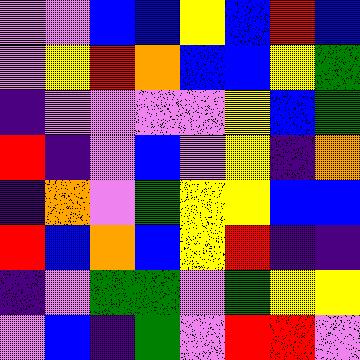[["violet", "violet", "blue", "blue", "yellow", "blue", "red", "blue"], ["violet", "yellow", "red", "orange", "blue", "blue", "yellow", "green"], ["indigo", "violet", "violet", "violet", "violet", "yellow", "blue", "green"], ["red", "indigo", "violet", "blue", "violet", "yellow", "indigo", "orange"], ["indigo", "orange", "violet", "green", "yellow", "yellow", "blue", "blue"], ["red", "blue", "orange", "blue", "yellow", "red", "indigo", "indigo"], ["indigo", "violet", "green", "green", "violet", "green", "yellow", "yellow"], ["violet", "blue", "indigo", "green", "violet", "red", "red", "violet"]]